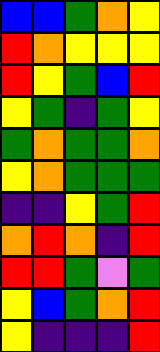[["blue", "blue", "green", "orange", "yellow"], ["red", "orange", "yellow", "yellow", "yellow"], ["red", "yellow", "green", "blue", "red"], ["yellow", "green", "indigo", "green", "yellow"], ["green", "orange", "green", "green", "orange"], ["yellow", "orange", "green", "green", "green"], ["indigo", "indigo", "yellow", "green", "red"], ["orange", "red", "orange", "indigo", "red"], ["red", "red", "green", "violet", "green"], ["yellow", "blue", "green", "orange", "red"], ["yellow", "indigo", "indigo", "indigo", "red"]]